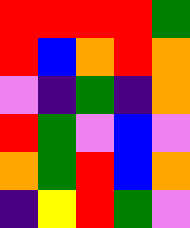[["red", "red", "red", "red", "green"], ["red", "blue", "orange", "red", "orange"], ["violet", "indigo", "green", "indigo", "orange"], ["red", "green", "violet", "blue", "violet"], ["orange", "green", "red", "blue", "orange"], ["indigo", "yellow", "red", "green", "violet"]]